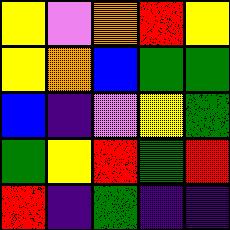[["yellow", "violet", "orange", "red", "yellow"], ["yellow", "orange", "blue", "green", "green"], ["blue", "indigo", "violet", "yellow", "green"], ["green", "yellow", "red", "green", "red"], ["red", "indigo", "green", "indigo", "indigo"]]